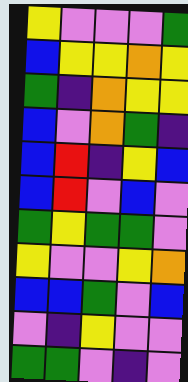[["yellow", "violet", "violet", "violet", "green"], ["blue", "yellow", "yellow", "orange", "yellow"], ["green", "indigo", "orange", "yellow", "yellow"], ["blue", "violet", "orange", "green", "indigo"], ["blue", "red", "indigo", "yellow", "blue"], ["blue", "red", "violet", "blue", "violet"], ["green", "yellow", "green", "green", "violet"], ["yellow", "violet", "violet", "yellow", "orange"], ["blue", "blue", "green", "violet", "blue"], ["violet", "indigo", "yellow", "violet", "violet"], ["green", "green", "violet", "indigo", "violet"]]